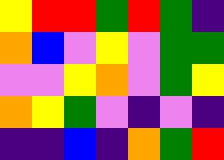[["yellow", "red", "red", "green", "red", "green", "indigo"], ["orange", "blue", "violet", "yellow", "violet", "green", "green"], ["violet", "violet", "yellow", "orange", "violet", "green", "yellow"], ["orange", "yellow", "green", "violet", "indigo", "violet", "indigo"], ["indigo", "indigo", "blue", "indigo", "orange", "green", "red"]]